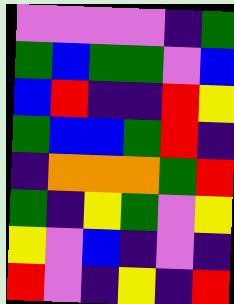[["violet", "violet", "violet", "violet", "indigo", "green"], ["green", "blue", "green", "green", "violet", "blue"], ["blue", "red", "indigo", "indigo", "red", "yellow"], ["green", "blue", "blue", "green", "red", "indigo"], ["indigo", "orange", "orange", "orange", "green", "red"], ["green", "indigo", "yellow", "green", "violet", "yellow"], ["yellow", "violet", "blue", "indigo", "violet", "indigo"], ["red", "violet", "indigo", "yellow", "indigo", "red"]]